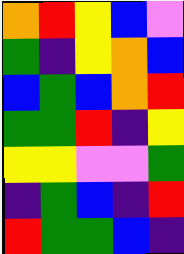[["orange", "red", "yellow", "blue", "violet"], ["green", "indigo", "yellow", "orange", "blue"], ["blue", "green", "blue", "orange", "red"], ["green", "green", "red", "indigo", "yellow"], ["yellow", "yellow", "violet", "violet", "green"], ["indigo", "green", "blue", "indigo", "red"], ["red", "green", "green", "blue", "indigo"]]